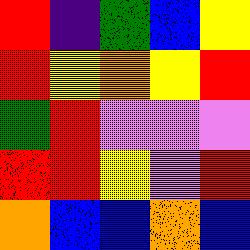[["red", "indigo", "green", "blue", "yellow"], ["red", "yellow", "orange", "yellow", "red"], ["green", "red", "violet", "violet", "violet"], ["red", "red", "yellow", "violet", "red"], ["orange", "blue", "blue", "orange", "blue"]]